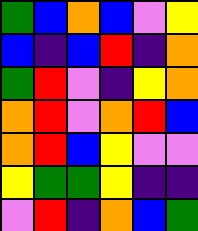[["green", "blue", "orange", "blue", "violet", "yellow"], ["blue", "indigo", "blue", "red", "indigo", "orange"], ["green", "red", "violet", "indigo", "yellow", "orange"], ["orange", "red", "violet", "orange", "red", "blue"], ["orange", "red", "blue", "yellow", "violet", "violet"], ["yellow", "green", "green", "yellow", "indigo", "indigo"], ["violet", "red", "indigo", "orange", "blue", "green"]]